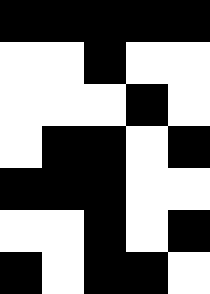[["black", "black", "black", "black", "black"], ["white", "white", "black", "white", "white"], ["white", "white", "white", "black", "white"], ["white", "black", "black", "white", "black"], ["black", "black", "black", "white", "white"], ["white", "white", "black", "white", "black"], ["black", "white", "black", "black", "white"]]